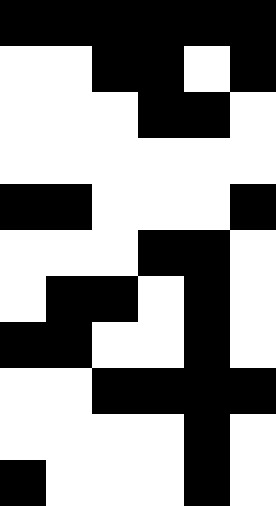[["black", "black", "black", "black", "black", "black"], ["white", "white", "black", "black", "white", "black"], ["white", "white", "white", "black", "black", "white"], ["white", "white", "white", "white", "white", "white"], ["black", "black", "white", "white", "white", "black"], ["white", "white", "white", "black", "black", "white"], ["white", "black", "black", "white", "black", "white"], ["black", "black", "white", "white", "black", "white"], ["white", "white", "black", "black", "black", "black"], ["white", "white", "white", "white", "black", "white"], ["black", "white", "white", "white", "black", "white"]]